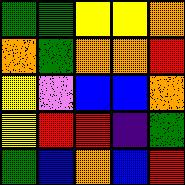[["green", "green", "yellow", "yellow", "orange"], ["orange", "green", "orange", "orange", "red"], ["yellow", "violet", "blue", "blue", "orange"], ["yellow", "red", "red", "indigo", "green"], ["green", "blue", "orange", "blue", "red"]]